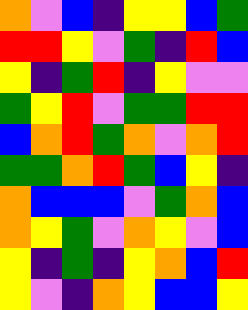[["orange", "violet", "blue", "indigo", "yellow", "yellow", "blue", "green"], ["red", "red", "yellow", "violet", "green", "indigo", "red", "blue"], ["yellow", "indigo", "green", "red", "indigo", "yellow", "violet", "violet"], ["green", "yellow", "red", "violet", "green", "green", "red", "red"], ["blue", "orange", "red", "green", "orange", "violet", "orange", "red"], ["green", "green", "orange", "red", "green", "blue", "yellow", "indigo"], ["orange", "blue", "blue", "blue", "violet", "green", "orange", "blue"], ["orange", "yellow", "green", "violet", "orange", "yellow", "violet", "blue"], ["yellow", "indigo", "green", "indigo", "yellow", "orange", "blue", "red"], ["yellow", "violet", "indigo", "orange", "yellow", "blue", "blue", "yellow"]]